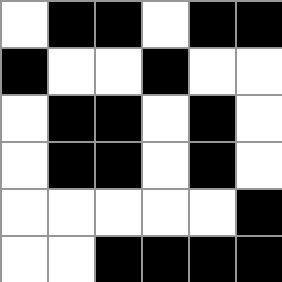[["white", "black", "black", "white", "black", "black"], ["black", "white", "white", "black", "white", "white"], ["white", "black", "black", "white", "black", "white"], ["white", "black", "black", "white", "black", "white"], ["white", "white", "white", "white", "white", "black"], ["white", "white", "black", "black", "black", "black"]]